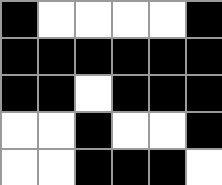[["black", "white", "white", "white", "white", "black"], ["black", "black", "black", "black", "black", "black"], ["black", "black", "white", "black", "black", "black"], ["white", "white", "black", "white", "white", "black"], ["white", "white", "black", "black", "black", "white"]]